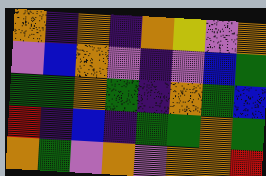[["orange", "indigo", "orange", "indigo", "orange", "yellow", "violet", "orange"], ["violet", "blue", "orange", "violet", "indigo", "violet", "blue", "green"], ["green", "green", "orange", "green", "indigo", "orange", "green", "blue"], ["red", "indigo", "blue", "indigo", "green", "green", "orange", "green"], ["orange", "green", "violet", "orange", "violet", "orange", "orange", "red"]]